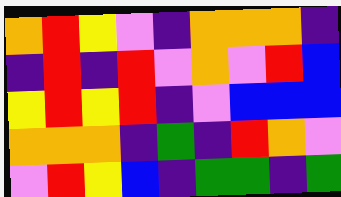[["orange", "red", "yellow", "violet", "indigo", "orange", "orange", "orange", "indigo"], ["indigo", "red", "indigo", "red", "violet", "orange", "violet", "red", "blue"], ["yellow", "red", "yellow", "red", "indigo", "violet", "blue", "blue", "blue"], ["orange", "orange", "orange", "indigo", "green", "indigo", "red", "orange", "violet"], ["violet", "red", "yellow", "blue", "indigo", "green", "green", "indigo", "green"]]